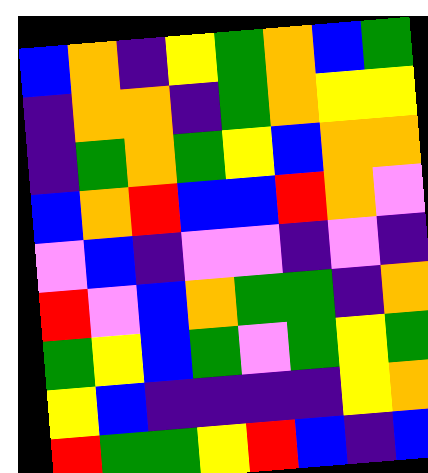[["blue", "orange", "indigo", "yellow", "green", "orange", "blue", "green"], ["indigo", "orange", "orange", "indigo", "green", "orange", "yellow", "yellow"], ["indigo", "green", "orange", "green", "yellow", "blue", "orange", "orange"], ["blue", "orange", "red", "blue", "blue", "red", "orange", "violet"], ["violet", "blue", "indigo", "violet", "violet", "indigo", "violet", "indigo"], ["red", "violet", "blue", "orange", "green", "green", "indigo", "orange"], ["green", "yellow", "blue", "green", "violet", "green", "yellow", "green"], ["yellow", "blue", "indigo", "indigo", "indigo", "indigo", "yellow", "orange"], ["red", "green", "green", "yellow", "red", "blue", "indigo", "blue"]]